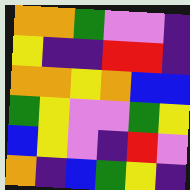[["orange", "orange", "green", "violet", "violet", "indigo"], ["yellow", "indigo", "indigo", "red", "red", "indigo"], ["orange", "orange", "yellow", "orange", "blue", "blue"], ["green", "yellow", "violet", "violet", "green", "yellow"], ["blue", "yellow", "violet", "indigo", "red", "violet"], ["orange", "indigo", "blue", "green", "yellow", "indigo"]]